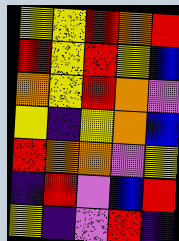[["yellow", "yellow", "red", "orange", "red"], ["red", "yellow", "red", "yellow", "blue"], ["orange", "yellow", "red", "orange", "violet"], ["yellow", "indigo", "yellow", "orange", "blue"], ["red", "orange", "orange", "violet", "yellow"], ["indigo", "red", "violet", "blue", "red"], ["yellow", "indigo", "violet", "red", "indigo"]]